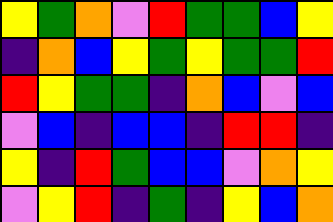[["yellow", "green", "orange", "violet", "red", "green", "green", "blue", "yellow"], ["indigo", "orange", "blue", "yellow", "green", "yellow", "green", "green", "red"], ["red", "yellow", "green", "green", "indigo", "orange", "blue", "violet", "blue"], ["violet", "blue", "indigo", "blue", "blue", "indigo", "red", "red", "indigo"], ["yellow", "indigo", "red", "green", "blue", "blue", "violet", "orange", "yellow"], ["violet", "yellow", "red", "indigo", "green", "indigo", "yellow", "blue", "orange"]]